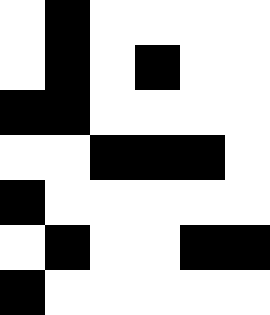[["white", "black", "white", "white", "white", "white"], ["white", "black", "white", "black", "white", "white"], ["black", "black", "white", "white", "white", "white"], ["white", "white", "black", "black", "black", "white"], ["black", "white", "white", "white", "white", "white"], ["white", "black", "white", "white", "black", "black"], ["black", "white", "white", "white", "white", "white"]]